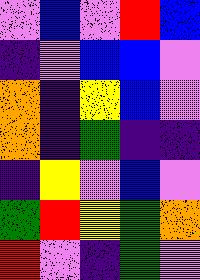[["violet", "blue", "violet", "red", "blue"], ["indigo", "violet", "blue", "blue", "violet"], ["orange", "indigo", "yellow", "blue", "violet"], ["orange", "indigo", "green", "indigo", "indigo"], ["indigo", "yellow", "violet", "blue", "violet"], ["green", "red", "yellow", "green", "orange"], ["red", "violet", "indigo", "green", "violet"]]